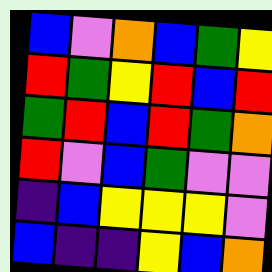[["blue", "violet", "orange", "blue", "green", "yellow"], ["red", "green", "yellow", "red", "blue", "red"], ["green", "red", "blue", "red", "green", "orange"], ["red", "violet", "blue", "green", "violet", "violet"], ["indigo", "blue", "yellow", "yellow", "yellow", "violet"], ["blue", "indigo", "indigo", "yellow", "blue", "orange"]]